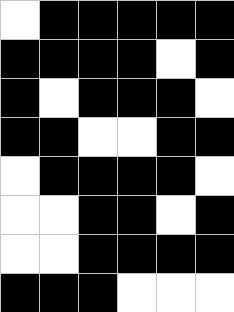[["white", "black", "black", "black", "black", "black"], ["black", "black", "black", "black", "white", "black"], ["black", "white", "black", "black", "black", "white"], ["black", "black", "white", "white", "black", "black"], ["white", "black", "black", "black", "black", "white"], ["white", "white", "black", "black", "white", "black"], ["white", "white", "black", "black", "black", "black"], ["black", "black", "black", "white", "white", "white"]]